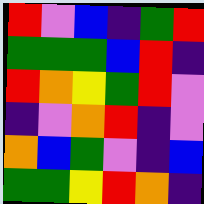[["red", "violet", "blue", "indigo", "green", "red"], ["green", "green", "green", "blue", "red", "indigo"], ["red", "orange", "yellow", "green", "red", "violet"], ["indigo", "violet", "orange", "red", "indigo", "violet"], ["orange", "blue", "green", "violet", "indigo", "blue"], ["green", "green", "yellow", "red", "orange", "indigo"]]